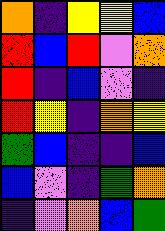[["orange", "indigo", "yellow", "yellow", "blue"], ["red", "blue", "red", "violet", "orange"], ["red", "indigo", "blue", "violet", "indigo"], ["red", "yellow", "indigo", "orange", "yellow"], ["green", "blue", "indigo", "indigo", "blue"], ["blue", "violet", "indigo", "green", "orange"], ["indigo", "violet", "orange", "blue", "green"]]